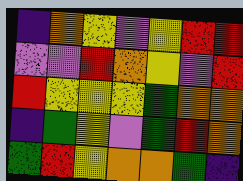[["indigo", "orange", "yellow", "violet", "yellow", "red", "red"], ["violet", "violet", "red", "orange", "yellow", "violet", "red"], ["red", "yellow", "yellow", "yellow", "green", "orange", "orange"], ["indigo", "green", "yellow", "violet", "green", "red", "orange"], ["green", "red", "yellow", "orange", "orange", "green", "indigo"]]